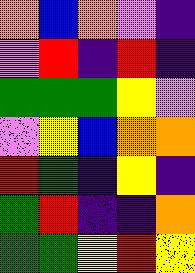[["orange", "blue", "orange", "violet", "indigo"], ["violet", "red", "indigo", "red", "indigo"], ["green", "green", "green", "yellow", "violet"], ["violet", "yellow", "blue", "orange", "orange"], ["red", "green", "indigo", "yellow", "indigo"], ["green", "red", "indigo", "indigo", "orange"], ["green", "green", "yellow", "red", "yellow"]]